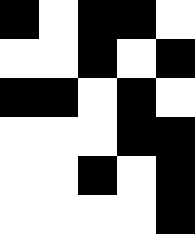[["black", "white", "black", "black", "white"], ["white", "white", "black", "white", "black"], ["black", "black", "white", "black", "white"], ["white", "white", "white", "black", "black"], ["white", "white", "black", "white", "black"], ["white", "white", "white", "white", "black"]]